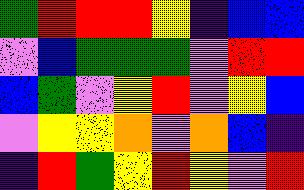[["green", "red", "red", "red", "yellow", "indigo", "blue", "blue"], ["violet", "blue", "green", "green", "green", "violet", "red", "red"], ["blue", "green", "violet", "yellow", "red", "violet", "yellow", "blue"], ["violet", "yellow", "yellow", "orange", "violet", "orange", "blue", "indigo"], ["indigo", "red", "green", "yellow", "red", "yellow", "violet", "red"]]